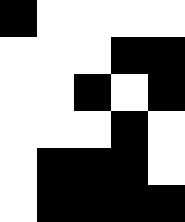[["black", "white", "white", "white", "white"], ["white", "white", "white", "black", "black"], ["white", "white", "black", "white", "black"], ["white", "white", "white", "black", "white"], ["white", "black", "black", "black", "white"], ["white", "black", "black", "black", "black"]]